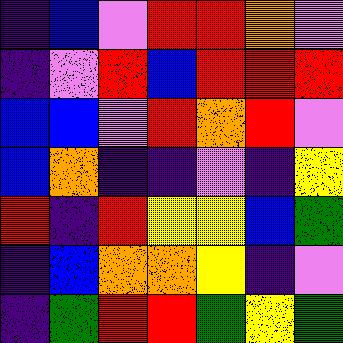[["indigo", "blue", "violet", "red", "red", "orange", "violet"], ["indigo", "violet", "red", "blue", "red", "red", "red"], ["blue", "blue", "violet", "red", "orange", "red", "violet"], ["blue", "orange", "indigo", "indigo", "violet", "indigo", "yellow"], ["red", "indigo", "red", "yellow", "yellow", "blue", "green"], ["indigo", "blue", "orange", "orange", "yellow", "indigo", "violet"], ["indigo", "green", "red", "red", "green", "yellow", "green"]]